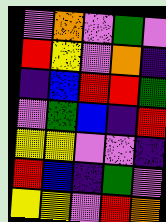[["violet", "orange", "violet", "green", "violet"], ["red", "yellow", "violet", "orange", "indigo"], ["indigo", "blue", "red", "red", "green"], ["violet", "green", "blue", "indigo", "red"], ["yellow", "yellow", "violet", "violet", "indigo"], ["red", "blue", "indigo", "green", "violet"], ["yellow", "yellow", "violet", "red", "orange"]]